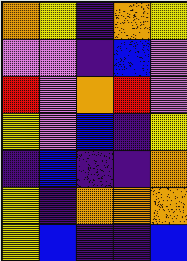[["orange", "yellow", "indigo", "orange", "yellow"], ["violet", "violet", "indigo", "blue", "violet"], ["red", "violet", "orange", "red", "violet"], ["yellow", "violet", "blue", "indigo", "yellow"], ["indigo", "blue", "indigo", "indigo", "orange"], ["yellow", "indigo", "orange", "orange", "orange"], ["yellow", "blue", "indigo", "indigo", "blue"]]